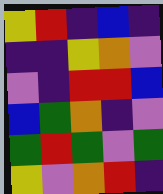[["yellow", "red", "indigo", "blue", "indigo"], ["indigo", "indigo", "yellow", "orange", "violet"], ["violet", "indigo", "red", "red", "blue"], ["blue", "green", "orange", "indigo", "violet"], ["green", "red", "green", "violet", "green"], ["yellow", "violet", "orange", "red", "indigo"]]